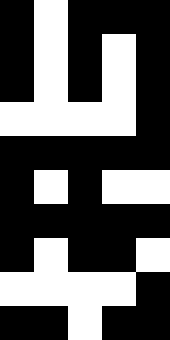[["black", "white", "black", "black", "black"], ["black", "white", "black", "white", "black"], ["black", "white", "black", "white", "black"], ["white", "white", "white", "white", "black"], ["black", "black", "black", "black", "black"], ["black", "white", "black", "white", "white"], ["black", "black", "black", "black", "black"], ["black", "white", "black", "black", "white"], ["white", "white", "white", "white", "black"], ["black", "black", "white", "black", "black"]]